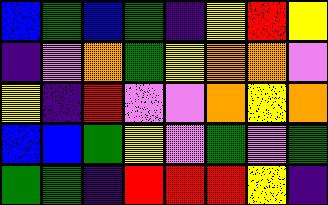[["blue", "green", "blue", "green", "indigo", "yellow", "red", "yellow"], ["indigo", "violet", "orange", "green", "yellow", "orange", "orange", "violet"], ["yellow", "indigo", "red", "violet", "violet", "orange", "yellow", "orange"], ["blue", "blue", "green", "yellow", "violet", "green", "violet", "green"], ["green", "green", "indigo", "red", "red", "red", "yellow", "indigo"]]